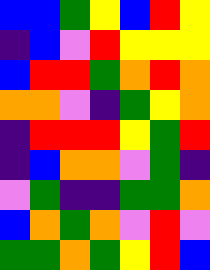[["blue", "blue", "green", "yellow", "blue", "red", "yellow"], ["indigo", "blue", "violet", "red", "yellow", "yellow", "yellow"], ["blue", "red", "red", "green", "orange", "red", "orange"], ["orange", "orange", "violet", "indigo", "green", "yellow", "orange"], ["indigo", "red", "red", "red", "yellow", "green", "red"], ["indigo", "blue", "orange", "orange", "violet", "green", "indigo"], ["violet", "green", "indigo", "indigo", "green", "green", "orange"], ["blue", "orange", "green", "orange", "violet", "red", "violet"], ["green", "green", "orange", "green", "yellow", "red", "blue"]]